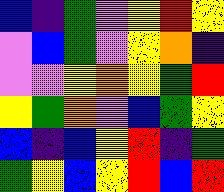[["blue", "indigo", "green", "violet", "yellow", "red", "yellow"], ["violet", "blue", "green", "violet", "yellow", "orange", "indigo"], ["violet", "violet", "yellow", "orange", "yellow", "green", "red"], ["yellow", "green", "orange", "violet", "blue", "green", "yellow"], ["blue", "indigo", "blue", "yellow", "red", "indigo", "green"], ["green", "yellow", "blue", "yellow", "red", "blue", "red"]]